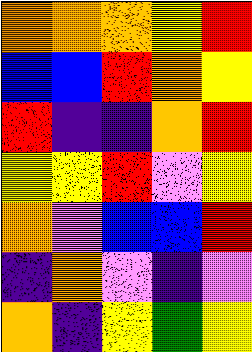[["orange", "orange", "orange", "yellow", "red"], ["blue", "blue", "red", "orange", "yellow"], ["red", "indigo", "indigo", "orange", "red"], ["yellow", "yellow", "red", "violet", "yellow"], ["orange", "violet", "blue", "blue", "red"], ["indigo", "orange", "violet", "indigo", "violet"], ["orange", "indigo", "yellow", "green", "yellow"]]